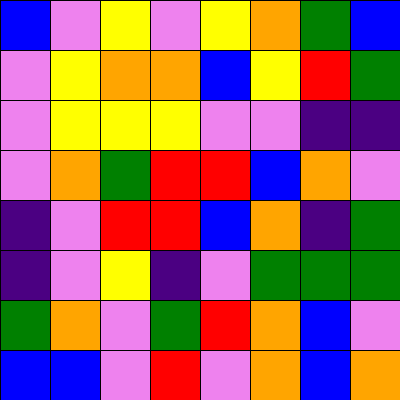[["blue", "violet", "yellow", "violet", "yellow", "orange", "green", "blue"], ["violet", "yellow", "orange", "orange", "blue", "yellow", "red", "green"], ["violet", "yellow", "yellow", "yellow", "violet", "violet", "indigo", "indigo"], ["violet", "orange", "green", "red", "red", "blue", "orange", "violet"], ["indigo", "violet", "red", "red", "blue", "orange", "indigo", "green"], ["indigo", "violet", "yellow", "indigo", "violet", "green", "green", "green"], ["green", "orange", "violet", "green", "red", "orange", "blue", "violet"], ["blue", "blue", "violet", "red", "violet", "orange", "blue", "orange"]]